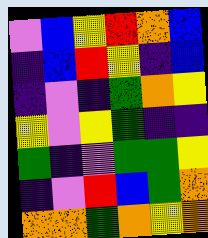[["violet", "blue", "yellow", "red", "orange", "blue"], ["indigo", "blue", "red", "yellow", "indigo", "blue"], ["indigo", "violet", "indigo", "green", "orange", "yellow"], ["yellow", "violet", "yellow", "green", "indigo", "indigo"], ["green", "indigo", "violet", "green", "green", "yellow"], ["indigo", "violet", "red", "blue", "green", "orange"], ["orange", "orange", "green", "orange", "yellow", "orange"]]